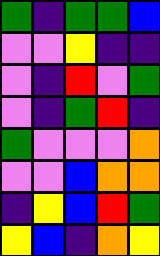[["green", "indigo", "green", "green", "blue"], ["violet", "violet", "yellow", "indigo", "indigo"], ["violet", "indigo", "red", "violet", "green"], ["violet", "indigo", "green", "red", "indigo"], ["green", "violet", "violet", "violet", "orange"], ["violet", "violet", "blue", "orange", "orange"], ["indigo", "yellow", "blue", "red", "green"], ["yellow", "blue", "indigo", "orange", "yellow"]]